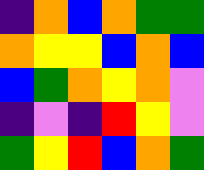[["indigo", "orange", "blue", "orange", "green", "green"], ["orange", "yellow", "yellow", "blue", "orange", "blue"], ["blue", "green", "orange", "yellow", "orange", "violet"], ["indigo", "violet", "indigo", "red", "yellow", "violet"], ["green", "yellow", "red", "blue", "orange", "green"]]